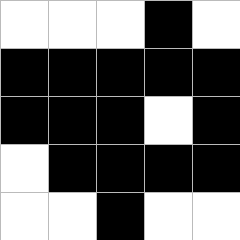[["white", "white", "white", "black", "white"], ["black", "black", "black", "black", "black"], ["black", "black", "black", "white", "black"], ["white", "black", "black", "black", "black"], ["white", "white", "black", "white", "white"]]